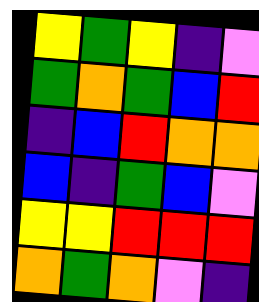[["yellow", "green", "yellow", "indigo", "violet"], ["green", "orange", "green", "blue", "red"], ["indigo", "blue", "red", "orange", "orange"], ["blue", "indigo", "green", "blue", "violet"], ["yellow", "yellow", "red", "red", "red"], ["orange", "green", "orange", "violet", "indigo"]]